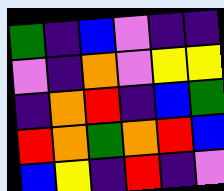[["green", "indigo", "blue", "violet", "indigo", "indigo"], ["violet", "indigo", "orange", "violet", "yellow", "yellow"], ["indigo", "orange", "red", "indigo", "blue", "green"], ["red", "orange", "green", "orange", "red", "blue"], ["blue", "yellow", "indigo", "red", "indigo", "violet"]]